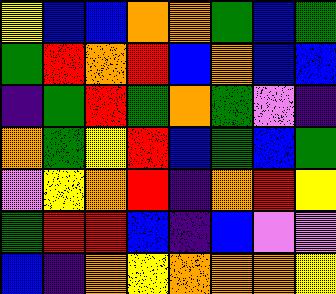[["yellow", "blue", "blue", "orange", "orange", "green", "blue", "green"], ["green", "red", "orange", "red", "blue", "orange", "blue", "blue"], ["indigo", "green", "red", "green", "orange", "green", "violet", "indigo"], ["orange", "green", "yellow", "red", "blue", "green", "blue", "green"], ["violet", "yellow", "orange", "red", "indigo", "orange", "red", "yellow"], ["green", "red", "red", "blue", "indigo", "blue", "violet", "violet"], ["blue", "indigo", "orange", "yellow", "orange", "orange", "orange", "yellow"]]